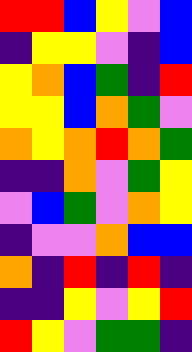[["red", "red", "blue", "yellow", "violet", "blue"], ["indigo", "yellow", "yellow", "violet", "indigo", "blue"], ["yellow", "orange", "blue", "green", "indigo", "red"], ["yellow", "yellow", "blue", "orange", "green", "violet"], ["orange", "yellow", "orange", "red", "orange", "green"], ["indigo", "indigo", "orange", "violet", "green", "yellow"], ["violet", "blue", "green", "violet", "orange", "yellow"], ["indigo", "violet", "violet", "orange", "blue", "blue"], ["orange", "indigo", "red", "indigo", "red", "indigo"], ["indigo", "indigo", "yellow", "violet", "yellow", "red"], ["red", "yellow", "violet", "green", "green", "indigo"]]